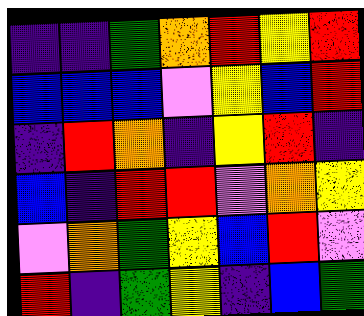[["indigo", "indigo", "green", "orange", "red", "yellow", "red"], ["blue", "blue", "blue", "violet", "yellow", "blue", "red"], ["indigo", "red", "orange", "indigo", "yellow", "red", "indigo"], ["blue", "indigo", "red", "red", "violet", "orange", "yellow"], ["violet", "orange", "green", "yellow", "blue", "red", "violet"], ["red", "indigo", "green", "yellow", "indigo", "blue", "green"]]